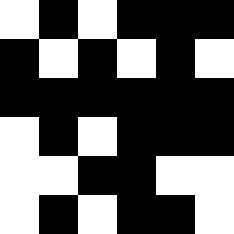[["white", "black", "white", "black", "black", "black"], ["black", "white", "black", "white", "black", "white"], ["black", "black", "black", "black", "black", "black"], ["white", "black", "white", "black", "black", "black"], ["white", "white", "black", "black", "white", "white"], ["white", "black", "white", "black", "black", "white"]]